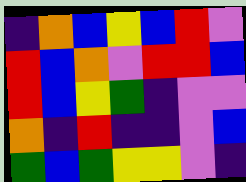[["indigo", "orange", "blue", "yellow", "blue", "red", "violet"], ["red", "blue", "orange", "violet", "red", "red", "blue"], ["red", "blue", "yellow", "green", "indigo", "violet", "violet"], ["orange", "indigo", "red", "indigo", "indigo", "violet", "blue"], ["green", "blue", "green", "yellow", "yellow", "violet", "indigo"]]